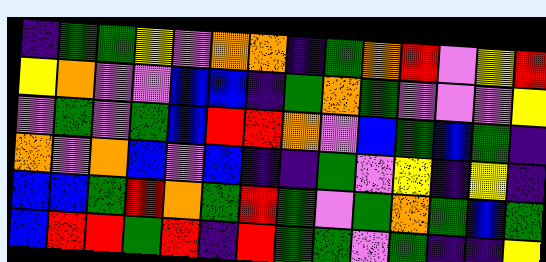[["indigo", "green", "green", "yellow", "violet", "orange", "orange", "indigo", "green", "orange", "red", "violet", "yellow", "red"], ["yellow", "orange", "violet", "violet", "blue", "blue", "indigo", "green", "orange", "green", "violet", "violet", "violet", "yellow"], ["violet", "green", "violet", "green", "blue", "red", "red", "orange", "violet", "blue", "green", "blue", "green", "indigo"], ["orange", "violet", "orange", "blue", "violet", "blue", "indigo", "indigo", "green", "violet", "yellow", "indigo", "yellow", "indigo"], ["blue", "blue", "green", "red", "orange", "green", "red", "green", "violet", "green", "orange", "green", "blue", "green"], ["blue", "red", "red", "green", "red", "indigo", "red", "green", "green", "violet", "green", "indigo", "indigo", "yellow"]]